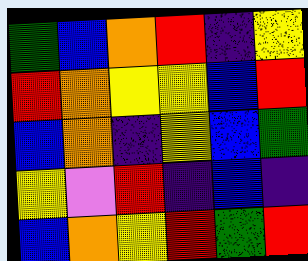[["green", "blue", "orange", "red", "indigo", "yellow"], ["red", "orange", "yellow", "yellow", "blue", "red"], ["blue", "orange", "indigo", "yellow", "blue", "green"], ["yellow", "violet", "red", "indigo", "blue", "indigo"], ["blue", "orange", "yellow", "red", "green", "red"]]